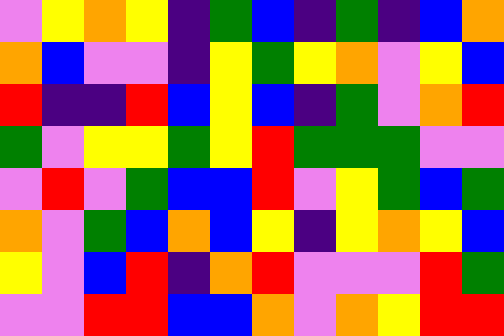[["violet", "yellow", "orange", "yellow", "indigo", "green", "blue", "indigo", "green", "indigo", "blue", "orange"], ["orange", "blue", "violet", "violet", "indigo", "yellow", "green", "yellow", "orange", "violet", "yellow", "blue"], ["red", "indigo", "indigo", "red", "blue", "yellow", "blue", "indigo", "green", "violet", "orange", "red"], ["green", "violet", "yellow", "yellow", "green", "yellow", "red", "green", "green", "green", "violet", "violet"], ["violet", "red", "violet", "green", "blue", "blue", "red", "violet", "yellow", "green", "blue", "green"], ["orange", "violet", "green", "blue", "orange", "blue", "yellow", "indigo", "yellow", "orange", "yellow", "blue"], ["yellow", "violet", "blue", "red", "indigo", "orange", "red", "violet", "violet", "violet", "red", "green"], ["violet", "violet", "red", "red", "blue", "blue", "orange", "violet", "orange", "yellow", "red", "red"]]